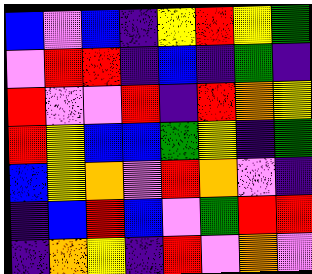[["blue", "violet", "blue", "indigo", "yellow", "red", "yellow", "green"], ["violet", "red", "red", "indigo", "blue", "indigo", "green", "indigo"], ["red", "violet", "violet", "red", "indigo", "red", "orange", "yellow"], ["red", "yellow", "blue", "blue", "green", "yellow", "indigo", "green"], ["blue", "yellow", "orange", "violet", "red", "orange", "violet", "indigo"], ["indigo", "blue", "red", "blue", "violet", "green", "red", "red"], ["indigo", "orange", "yellow", "indigo", "red", "violet", "orange", "violet"]]